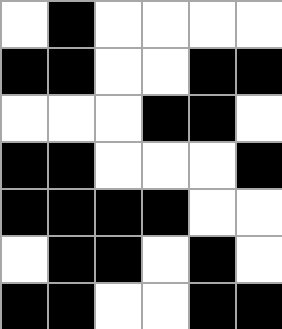[["white", "black", "white", "white", "white", "white"], ["black", "black", "white", "white", "black", "black"], ["white", "white", "white", "black", "black", "white"], ["black", "black", "white", "white", "white", "black"], ["black", "black", "black", "black", "white", "white"], ["white", "black", "black", "white", "black", "white"], ["black", "black", "white", "white", "black", "black"]]